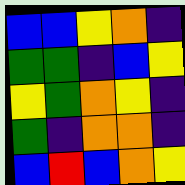[["blue", "blue", "yellow", "orange", "indigo"], ["green", "green", "indigo", "blue", "yellow"], ["yellow", "green", "orange", "yellow", "indigo"], ["green", "indigo", "orange", "orange", "indigo"], ["blue", "red", "blue", "orange", "yellow"]]